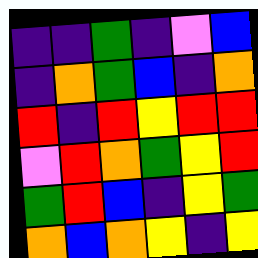[["indigo", "indigo", "green", "indigo", "violet", "blue"], ["indigo", "orange", "green", "blue", "indigo", "orange"], ["red", "indigo", "red", "yellow", "red", "red"], ["violet", "red", "orange", "green", "yellow", "red"], ["green", "red", "blue", "indigo", "yellow", "green"], ["orange", "blue", "orange", "yellow", "indigo", "yellow"]]